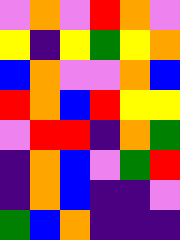[["violet", "orange", "violet", "red", "orange", "violet"], ["yellow", "indigo", "yellow", "green", "yellow", "orange"], ["blue", "orange", "violet", "violet", "orange", "blue"], ["red", "orange", "blue", "red", "yellow", "yellow"], ["violet", "red", "red", "indigo", "orange", "green"], ["indigo", "orange", "blue", "violet", "green", "red"], ["indigo", "orange", "blue", "indigo", "indigo", "violet"], ["green", "blue", "orange", "indigo", "indigo", "indigo"]]